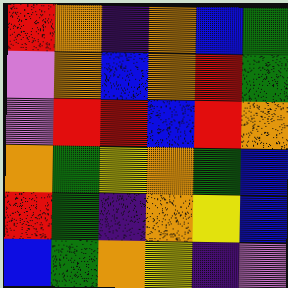[["red", "orange", "indigo", "orange", "blue", "green"], ["violet", "orange", "blue", "orange", "red", "green"], ["violet", "red", "red", "blue", "red", "orange"], ["orange", "green", "yellow", "orange", "green", "blue"], ["red", "green", "indigo", "orange", "yellow", "blue"], ["blue", "green", "orange", "yellow", "indigo", "violet"]]